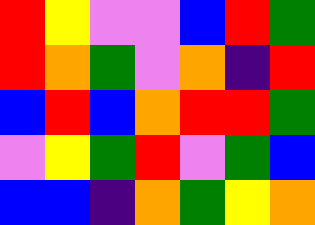[["red", "yellow", "violet", "violet", "blue", "red", "green"], ["red", "orange", "green", "violet", "orange", "indigo", "red"], ["blue", "red", "blue", "orange", "red", "red", "green"], ["violet", "yellow", "green", "red", "violet", "green", "blue"], ["blue", "blue", "indigo", "orange", "green", "yellow", "orange"]]